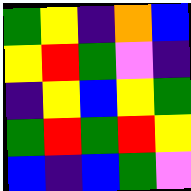[["green", "yellow", "indigo", "orange", "blue"], ["yellow", "red", "green", "violet", "indigo"], ["indigo", "yellow", "blue", "yellow", "green"], ["green", "red", "green", "red", "yellow"], ["blue", "indigo", "blue", "green", "violet"]]